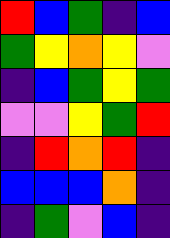[["red", "blue", "green", "indigo", "blue"], ["green", "yellow", "orange", "yellow", "violet"], ["indigo", "blue", "green", "yellow", "green"], ["violet", "violet", "yellow", "green", "red"], ["indigo", "red", "orange", "red", "indigo"], ["blue", "blue", "blue", "orange", "indigo"], ["indigo", "green", "violet", "blue", "indigo"]]